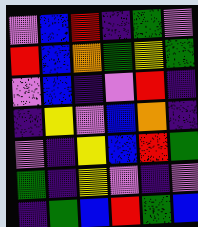[["violet", "blue", "red", "indigo", "green", "violet"], ["red", "blue", "orange", "green", "yellow", "green"], ["violet", "blue", "indigo", "violet", "red", "indigo"], ["indigo", "yellow", "violet", "blue", "orange", "indigo"], ["violet", "indigo", "yellow", "blue", "red", "green"], ["green", "indigo", "yellow", "violet", "indigo", "violet"], ["indigo", "green", "blue", "red", "green", "blue"]]